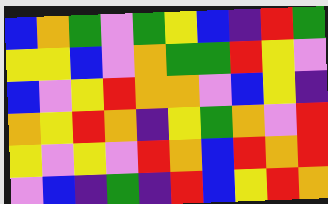[["blue", "orange", "green", "violet", "green", "yellow", "blue", "indigo", "red", "green"], ["yellow", "yellow", "blue", "violet", "orange", "green", "green", "red", "yellow", "violet"], ["blue", "violet", "yellow", "red", "orange", "orange", "violet", "blue", "yellow", "indigo"], ["orange", "yellow", "red", "orange", "indigo", "yellow", "green", "orange", "violet", "red"], ["yellow", "violet", "yellow", "violet", "red", "orange", "blue", "red", "orange", "red"], ["violet", "blue", "indigo", "green", "indigo", "red", "blue", "yellow", "red", "orange"]]